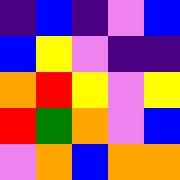[["indigo", "blue", "indigo", "violet", "blue"], ["blue", "yellow", "violet", "indigo", "indigo"], ["orange", "red", "yellow", "violet", "yellow"], ["red", "green", "orange", "violet", "blue"], ["violet", "orange", "blue", "orange", "orange"]]